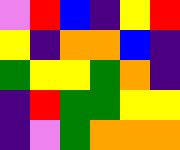[["violet", "red", "blue", "indigo", "yellow", "red"], ["yellow", "indigo", "orange", "orange", "blue", "indigo"], ["green", "yellow", "yellow", "green", "orange", "indigo"], ["indigo", "red", "green", "green", "yellow", "yellow"], ["indigo", "violet", "green", "orange", "orange", "orange"]]